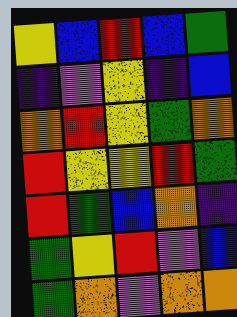[["yellow", "blue", "red", "blue", "green"], ["indigo", "violet", "yellow", "indigo", "blue"], ["orange", "red", "yellow", "green", "orange"], ["red", "yellow", "yellow", "red", "green"], ["red", "green", "blue", "orange", "indigo"], ["green", "yellow", "red", "violet", "blue"], ["green", "orange", "violet", "orange", "orange"]]